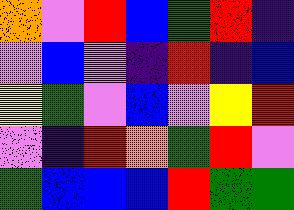[["orange", "violet", "red", "blue", "green", "red", "indigo"], ["violet", "blue", "violet", "indigo", "red", "indigo", "blue"], ["yellow", "green", "violet", "blue", "violet", "yellow", "red"], ["violet", "indigo", "red", "orange", "green", "red", "violet"], ["green", "blue", "blue", "blue", "red", "green", "green"]]